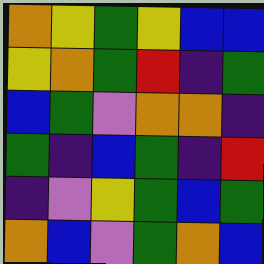[["orange", "yellow", "green", "yellow", "blue", "blue"], ["yellow", "orange", "green", "red", "indigo", "green"], ["blue", "green", "violet", "orange", "orange", "indigo"], ["green", "indigo", "blue", "green", "indigo", "red"], ["indigo", "violet", "yellow", "green", "blue", "green"], ["orange", "blue", "violet", "green", "orange", "blue"]]